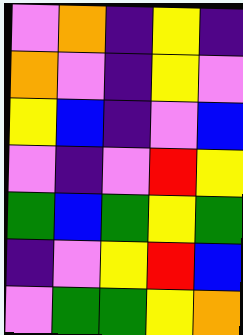[["violet", "orange", "indigo", "yellow", "indigo"], ["orange", "violet", "indigo", "yellow", "violet"], ["yellow", "blue", "indigo", "violet", "blue"], ["violet", "indigo", "violet", "red", "yellow"], ["green", "blue", "green", "yellow", "green"], ["indigo", "violet", "yellow", "red", "blue"], ["violet", "green", "green", "yellow", "orange"]]